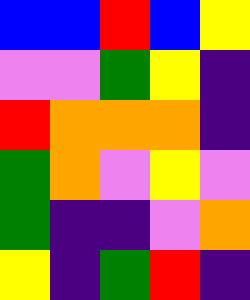[["blue", "blue", "red", "blue", "yellow"], ["violet", "violet", "green", "yellow", "indigo"], ["red", "orange", "orange", "orange", "indigo"], ["green", "orange", "violet", "yellow", "violet"], ["green", "indigo", "indigo", "violet", "orange"], ["yellow", "indigo", "green", "red", "indigo"]]